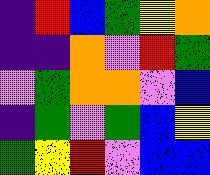[["indigo", "red", "blue", "green", "yellow", "orange"], ["indigo", "indigo", "orange", "violet", "red", "green"], ["violet", "green", "orange", "orange", "violet", "blue"], ["indigo", "green", "violet", "green", "blue", "yellow"], ["green", "yellow", "red", "violet", "blue", "blue"]]